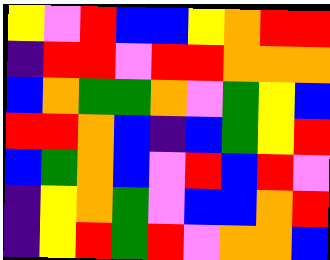[["yellow", "violet", "red", "blue", "blue", "yellow", "orange", "red", "red"], ["indigo", "red", "red", "violet", "red", "red", "orange", "orange", "orange"], ["blue", "orange", "green", "green", "orange", "violet", "green", "yellow", "blue"], ["red", "red", "orange", "blue", "indigo", "blue", "green", "yellow", "red"], ["blue", "green", "orange", "blue", "violet", "red", "blue", "red", "violet"], ["indigo", "yellow", "orange", "green", "violet", "blue", "blue", "orange", "red"], ["indigo", "yellow", "red", "green", "red", "violet", "orange", "orange", "blue"]]